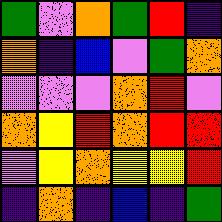[["green", "violet", "orange", "green", "red", "indigo"], ["orange", "indigo", "blue", "violet", "green", "orange"], ["violet", "violet", "violet", "orange", "red", "violet"], ["orange", "yellow", "red", "orange", "red", "red"], ["violet", "yellow", "orange", "yellow", "yellow", "red"], ["indigo", "orange", "indigo", "blue", "indigo", "green"]]